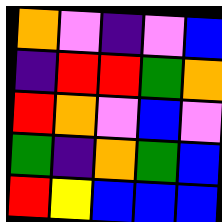[["orange", "violet", "indigo", "violet", "blue"], ["indigo", "red", "red", "green", "orange"], ["red", "orange", "violet", "blue", "violet"], ["green", "indigo", "orange", "green", "blue"], ["red", "yellow", "blue", "blue", "blue"]]